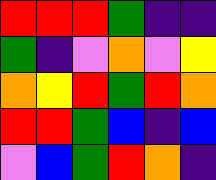[["red", "red", "red", "green", "indigo", "indigo"], ["green", "indigo", "violet", "orange", "violet", "yellow"], ["orange", "yellow", "red", "green", "red", "orange"], ["red", "red", "green", "blue", "indigo", "blue"], ["violet", "blue", "green", "red", "orange", "indigo"]]